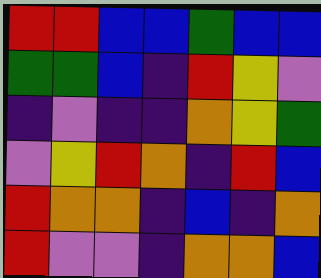[["red", "red", "blue", "blue", "green", "blue", "blue"], ["green", "green", "blue", "indigo", "red", "yellow", "violet"], ["indigo", "violet", "indigo", "indigo", "orange", "yellow", "green"], ["violet", "yellow", "red", "orange", "indigo", "red", "blue"], ["red", "orange", "orange", "indigo", "blue", "indigo", "orange"], ["red", "violet", "violet", "indigo", "orange", "orange", "blue"]]